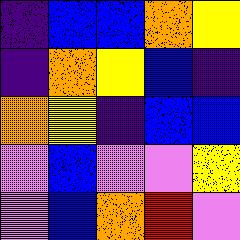[["indigo", "blue", "blue", "orange", "yellow"], ["indigo", "orange", "yellow", "blue", "indigo"], ["orange", "yellow", "indigo", "blue", "blue"], ["violet", "blue", "violet", "violet", "yellow"], ["violet", "blue", "orange", "red", "violet"]]